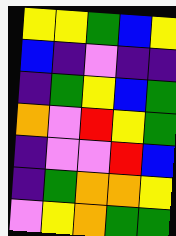[["yellow", "yellow", "green", "blue", "yellow"], ["blue", "indigo", "violet", "indigo", "indigo"], ["indigo", "green", "yellow", "blue", "green"], ["orange", "violet", "red", "yellow", "green"], ["indigo", "violet", "violet", "red", "blue"], ["indigo", "green", "orange", "orange", "yellow"], ["violet", "yellow", "orange", "green", "green"]]